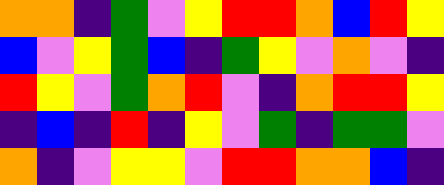[["orange", "orange", "indigo", "green", "violet", "yellow", "red", "red", "orange", "blue", "red", "yellow"], ["blue", "violet", "yellow", "green", "blue", "indigo", "green", "yellow", "violet", "orange", "violet", "indigo"], ["red", "yellow", "violet", "green", "orange", "red", "violet", "indigo", "orange", "red", "red", "yellow"], ["indigo", "blue", "indigo", "red", "indigo", "yellow", "violet", "green", "indigo", "green", "green", "violet"], ["orange", "indigo", "violet", "yellow", "yellow", "violet", "red", "red", "orange", "orange", "blue", "indigo"]]